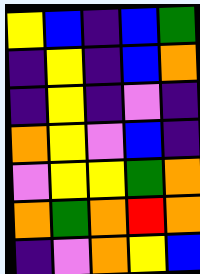[["yellow", "blue", "indigo", "blue", "green"], ["indigo", "yellow", "indigo", "blue", "orange"], ["indigo", "yellow", "indigo", "violet", "indigo"], ["orange", "yellow", "violet", "blue", "indigo"], ["violet", "yellow", "yellow", "green", "orange"], ["orange", "green", "orange", "red", "orange"], ["indigo", "violet", "orange", "yellow", "blue"]]